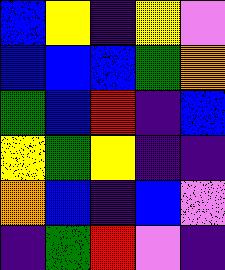[["blue", "yellow", "indigo", "yellow", "violet"], ["blue", "blue", "blue", "green", "orange"], ["green", "blue", "red", "indigo", "blue"], ["yellow", "green", "yellow", "indigo", "indigo"], ["orange", "blue", "indigo", "blue", "violet"], ["indigo", "green", "red", "violet", "indigo"]]